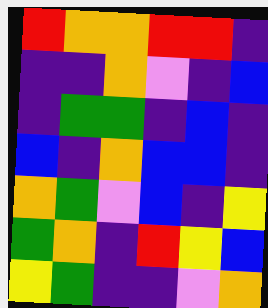[["red", "orange", "orange", "red", "red", "indigo"], ["indigo", "indigo", "orange", "violet", "indigo", "blue"], ["indigo", "green", "green", "indigo", "blue", "indigo"], ["blue", "indigo", "orange", "blue", "blue", "indigo"], ["orange", "green", "violet", "blue", "indigo", "yellow"], ["green", "orange", "indigo", "red", "yellow", "blue"], ["yellow", "green", "indigo", "indigo", "violet", "orange"]]